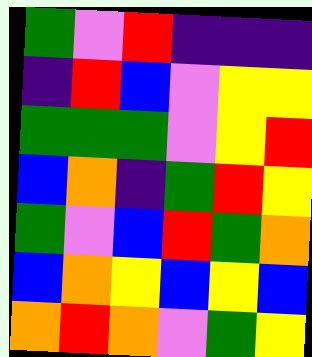[["green", "violet", "red", "indigo", "indigo", "indigo"], ["indigo", "red", "blue", "violet", "yellow", "yellow"], ["green", "green", "green", "violet", "yellow", "red"], ["blue", "orange", "indigo", "green", "red", "yellow"], ["green", "violet", "blue", "red", "green", "orange"], ["blue", "orange", "yellow", "blue", "yellow", "blue"], ["orange", "red", "orange", "violet", "green", "yellow"]]